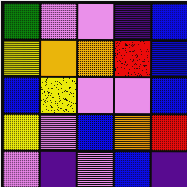[["green", "violet", "violet", "indigo", "blue"], ["yellow", "orange", "orange", "red", "blue"], ["blue", "yellow", "violet", "violet", "blue"], ["yellow", "violet", "blue", "orange", "red"], ["violet", "indigo", "violet", "blue", "indigo"]]